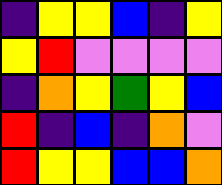[["indigo", "yellow", "yellow", "blue", "indigo", "yellow"], ["yellow", "red", "violet", "violet", "violet", "violet"], ["indigo", "orange", "yellow", "green", "yellow", "blue"], ["red", "indigo", "blue", "indigo", "orange", "violet"], ["red", "yellow", "yellow", "blue", "blue", "orange"]]